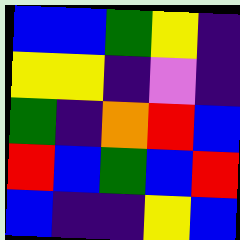[["blue", "blue", "green", "yellow", "indigo"], ["yellow", "yellow", "indigo", "violet", "indigo"], ["green", "indigo", "orange", "red", "blue"], ["red", "blue", "green", "blue", "red"], ["blue", "indigo", "indigo", "yellow", "blue"]]